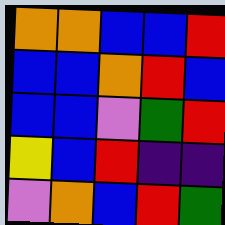[["orange", "orange", "blue", "blue", "red"], ["blue", "blue", "orange", "red", "blue"], ["blue", "blue", "violet", "green", "red"], ["yellow", "blue", "red", "indigo", "indigo"], ["violet", "orange", "blue", "red", "green"]]